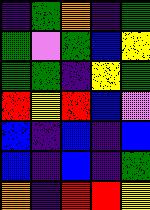[["indigo", "green", "orange", "indigo", "green"], ["green", "violet", "green", "blue", "yellow"], ["green", "green", "indigo", "yellow", "green"], ["red", "yellow", "red", "blue", "violet"], ["blue", "indigo", "blue", "indigo", "blue"], ["blue", "indigo", "blue", "indigo", "green"], ["orange", "indigo", "red", "red", "yellow"]]